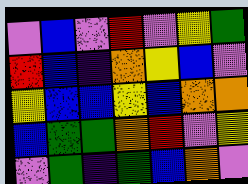[["violet", "blue", "violet", "red", "violet", "yellow", "green"], ["red", "blue", "indigo", "orange", "yellow", "blue", "violet"], ["yellow", "blue", "blue", "yellow", "blue", "orange", "orange"], ["blue", "green", "green", "orange", "red", "violet", "yellow"], ["violet", "green", "indigo", "green", "blue", "orange", "violet"]]